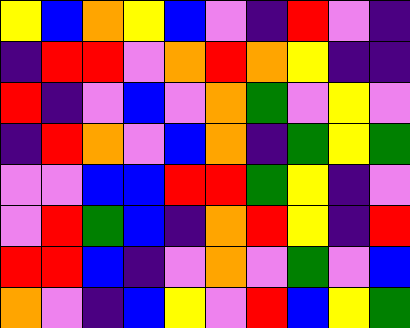[["yellow", "blue", "orange", "yellow", "blue", "violet", "indigo", "red", "violet", "indigo"], ["indigo", "red", "red", "violet", "orange", "red", "orange", "yellow", "indigo", "indigo"], ["red", "indigo", "violet", "blue", "violet", "orange", "green", "violet", "yellow", "violet"], ["indigo", "red", "orange", "violet", "blue", "orange", "indigo", "green", "yellow", "green"], ["violet", "violet", "blue", "blue", "red", "red", "green", "yellow", "indigo", "violet"], ["violet", "red", "green", "blue", "indigo", "orange", "red", "yellow", "indigo", "red"], ["red", "red", "blue", "indigo", "violet", "orange", "violet", "green", "violet", "blue"], ["orange", "violet", "indigo", "blue", "yellow", "violet", "red", "blue", "yellow", "green"]]